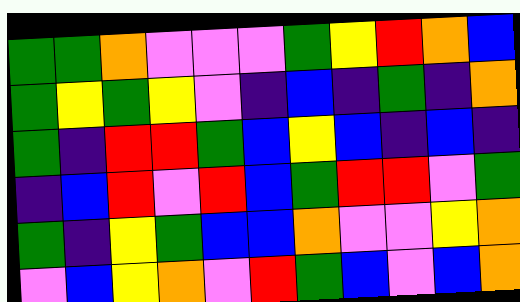[["green", "green", "orange", "violet", "violet", "violet", "green", "yellow", "red", "orange", "blue"], ["green", "yellow", "green", "yellow", "violet", "indigo", "blue", "indigo", "green", "indigo", "orange"], ["green", "indigo", "red", "red", "green", "blue", "yellow", "blue", "indigo", "blue", "indigo"], ["indigo", "blue", "red", "violet", "red", "blue", "green", "red", "red", "violet", "green"], ["green", "indigo", "yellow", "green", "blue", "blue", "orange", "violet", "violet", "yellow", "orange"], ["violet", "blue", "yellow", "orange", "violet", "red", "green", "blue", "violet", "blue", "orange"]]